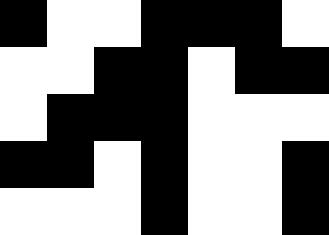[["black", "white", "white", "black", "black", "black", "white"], ["white", "white", "black", "black", "white", "black", "black"], ["white", "black", "black", "black", "white", "white", "white"], ["black", "black", "white", "black", "white", "white", "black"], ["white", "white", "white", "black", "white", "white", "black"]]